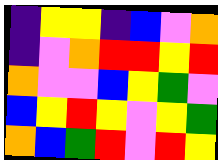[["indigo", "yellow", "yellow", "indigo", "blue", "violet", "orange"], ["indigo", "violet", "orange", "red", "red", "yellow", "red"], ["orange", "violet", "violet", "blue", "yellow", "green", "violet"], ["blue", "yellow", "red", "yellow", "violet", "yellow", "green"], ["orange", "blue", "green", "red", "violet", "red", "yellow"]]